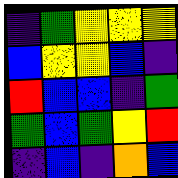[["indigo", "green", "yellow", "yellow", "yellow"], ["blue", "yellow", "yellow", "blue", "indigo"], ["red", "blue", "blue", "indigo", "green"], ["green", "blue", "green", "yellow", "red"], ["indigo", "blue", "indigo", "orange", "blue"]]